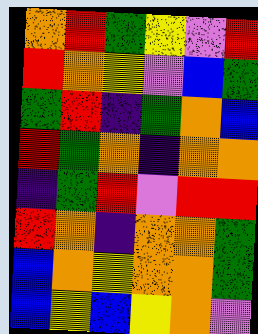[["orange", "red", "green", "yellow", "violet", "red"], ["red", "orange", "yellow", "violet", "blue", "green"], ["green", "red", "indigo", "green", "orange", "blue"], ["red", "green", "orange", "indigo", "orange", "orange"], ["indigo", "green", "red", "violet", "red", "red"], ["red", "orange", "indigo", "orange", "orange", "green"], ["blue", "orange", "yellow", "orange", "orange", "green"], ["blue", "yellow", "blue", "yellow", "orange", "violet"]]